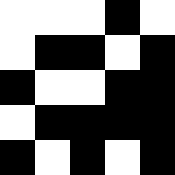[["white", "white", "white", "black", "white"], ["white", "black", "black", "white", "black"], ["black", "white", "white", "black", "black"], ["white", "black", "black", "black", "black"], ["black", "white", "black", "white", "black"]]